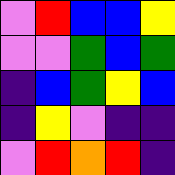[["violet", "red", "blue", "blue", "yellow"], ["violet", "violet", "green", "blue", "green"], ["indigo", "blue", "green", "yellow", "blue"], ["indigo", "yellow", "violet", "indigo", "indigo"], ["violet", "red", "orange", "red", "indigo"]]